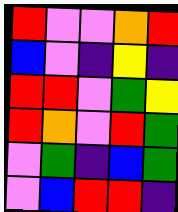[["red", "violet", "violet", "orange", "red"], ["blue", "violet", "indigo", "yellow", "indigo"], ["red", "red", "violet", "green", "yellow"], ["red", "orange", "violet", "red", "green"], ["violet", "green", "indigo", "blue", "green"], ["violet", "blue", "red", "red", "indigo"]]